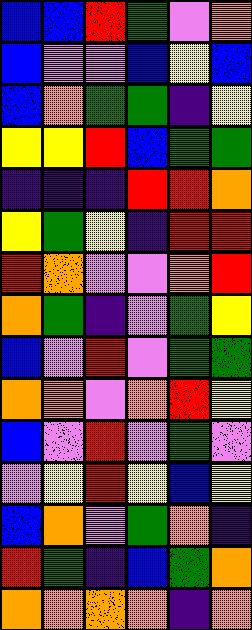[["blue", "blue", "red", "green", "violet", "orange"], ["blue", "violet", "violet", "blue", "yellow", "blue"], ["blue", "orange", "green", "green", "indigo", "yellow"], ["yellow", "yellow", "red", "blue", "green", "green"], ["indigo", "indigo", "indigo", "red", "red", "orange"], ["yellow", "green", "yellow", "indigo", "red", "red"], ["red", "orange", "violet", "violet", "orange", "red"], ["orange", "green", "indigo", "violet", "green", "yellow"], ["blue", "violet", "red", "violet", "green", "green"], ["orange", "orange", "violet", "orange", "red", "yellow"], ["blue", "violet", "red", "violet", "green", "violet"], ["violet", "yellow", "red", "yellow", "blue", "yellow"], ["blue", "orange", "violet", "green", "orange", "indigo"], ["red", "green", "indigo", "blue", "green", "orange"], ["orange", "orange", "orange", "orange", "indigo", "orange"]]